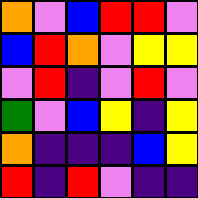[["orange", "violet", "blue", "red", "red", "violet"], ["blue", "red", "orange", "violet", "yellow", "yellow"], ["violet", "red", "indigo", "violet", "red", "violet"], ["green", "violet", "blue", "yellow", "indigo", "yellow"], ["orange", "indigo", "indigo", "indigo", "blue", "yellow"], ["red", "indigo", "red", "violet", "indigo", "indigo"]]